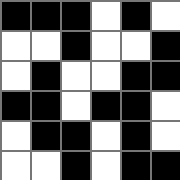[["black", "black", "black", "white", "black", "white"], ["white", "white", "black", "white", "white", "black"], ["white", "black", "white", "white", "black", "black"], ["black", "black", "white", "black", "black", "white"], ["white", "black", "black", "white", "black", "white"], ["white", "white", "black", "white", "black", "black"]]